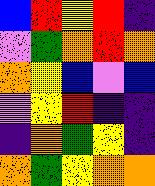[["blue", "red", "yellow", "red", "indigo"], ["violet", "green", "orange", "red", "orange"], ["orange", "yellow", "blue", "violet", "blue"], ["violet", "yellow", "red", "indigo", "indigo"], ["indigo", "orange", "green", "yellow", "indigo"], ["orange", "green", "yellow", "orange", "orange"]]